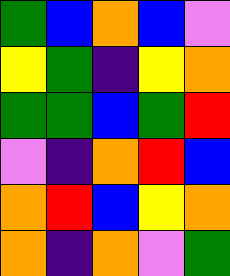[["green", "blue", "orange", "blue", "violet"], ["yellow", "green", "indigo", "yellow", "orange"], ["green", "green", "blue", "green", "red"], ["violet", "indigo", "orange", "red", "blue"], ["orange", "red", "blue", "yellow", "orange"], ["orange", "indigo", "orange", "violet", "green"]]